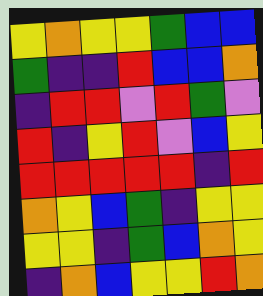[["yellow", "orange", "yellow", "yellow", "green", "blue", "blue"], ["green", "indigo", "indigo", "red", "blue", "blue", "orange"], ["indigo", "red", "red", "violet", "red", "green", "violet"], ["red", "indigo", "yellow", "red", "violet", "blue", "yellow"], ["red", "red", "red", "red", "red", "indigo", "red"], ["orange", "yellow", "blue", "green", "indigo", "yellow", "yellow"], ["yellow", "yellow", "indigo", "green", "blue", "orange", "yellow"], ["indigo", "orange", "blue", "yellow", "yellow", "red", "orange"]]